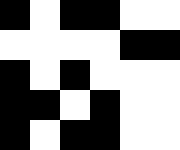[["black", "white", "black", "black", "white", "white"], ["white", "white", "white", "white", "black", "black"], ["black", "white", "black", "white", "white", "white"], ["black", "black", "white", "black", "white", "white"], ["black", "white", "black", "black", "white", "white"]]